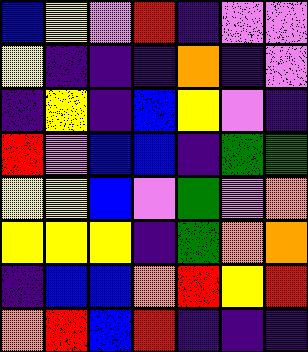[["blue", "yellow", "violet", "red", "indigo", "violet", "violet"], ["yellow", "indigo", "indigo", "indigo", "orange", "indigo", "violet"], ["indigo", "yellow", "indigo", "blue", "yellow", "violet", "indigo"], ["red", "violet", "blue", "blue", "indigo", "green", "green"], ["yellow", "yellow", "blue", "violet", "green", "violet", "orange"], ["yellow", "yellow", "yellow", "indigo", "green", "orange", "orange"], ["indigo", "blue", "blue", "orange", "red", "yellow", "red"], ["orange", "red", "blue", "red", "indigo", "indigo", "indigo"]]